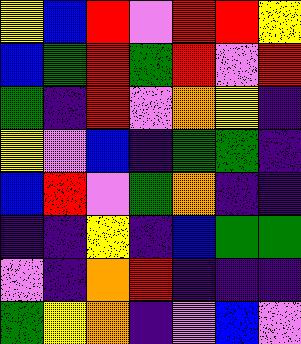[["yellow", "blue", "red", "violet", "red", "red", "yellow"], ["blue", "green", "red", "green", "red", "violet", "red"], ["green", "indigo", "red", "violet", "orange", "yellow", "indigo"], ["yellow", "violet", "blue", "indigo", "green", "green", "indigo"], ["blue", "red", "violet", "green", "orange", "indigo", "indigo"], ["indigo", "indigo", "yellow", "indigo", "blue", "green", "green"], ["violet", "indigo", "orange", "red", "indigo", "indigo", "indigo"], ["green", "yellow", "orange", "indigo", "violet", "blue", "violet"]]